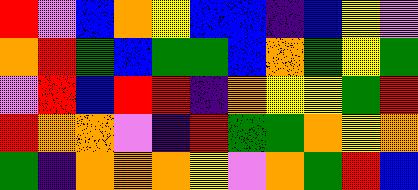[["red", "violet", "blue", "orange", "yellow", "blue", "blue", "indigo", "blue", "yellow", "violet"], ["orange", "red", "green", "blue", "green", "green", "blue", "orange", "green", "yellow", "green"], ["violet", "red", "blue", "red", "red", "indigo", "orange", "yellow", "yellow", "green", "red"], ["red", "orange", "orange", "violet", "indigo", "red", "green", "green", "orange", "yellow", "orange"], ["green", "indigo", "orange", "orange", "orange", "yellow", "violet", "orange", "green", "red", "blue"]]